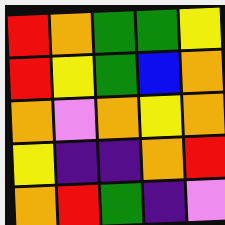[["red", "orange", "green", "green", "yellow"], ["red", "yellow", "green", "blue", "orange"], ["orange", "violet", "orange", "yellow", "orange"], ["yellow", "indigo", "indigo", "orange", "red"], ["orange", "red", "green", "indigo", "violet"]]